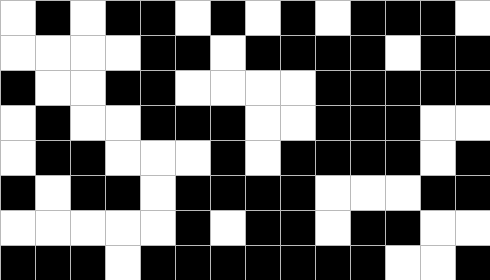[["white", "black", "white", "black", "black", "white", "black", "white", "black", "white", "black", "black", "black", "white"], ["white", "white", "white", "white", "black", "black", "white", "black", "black", "black", "black", "white", "black", "black"], ["black", "white", "white", "black", "black", "white", "white", "white", "white", "black", "black", "black", "black", "black"], ["white", "black", "white", "white", "black", "black", "black", "white", "white", "black", "black", "black", "white", "white"], ["white", "black", "black", "white", "white", "white", "black", "white", "black", "black", "black", "black", "white", "black"], ["black", "white", "black", "black", "white", "black", "black", "black", "black", "white", "white", "white", "black", "black"], ["white", "white", "white", "white", "white", "black", "white", "black", "black", "white", "black", "black", "white", "white"], ["black", "black", "black", "white", "black", "black", "black", "black", "black", "black", "black", "white", "white", "black"]]